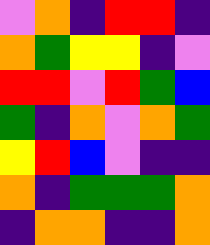[["violet", "orange", "indigo", "red", "red", "indigo"], ["orange", "green", "yellow", "yellow", "indigo", "violet"], ["red", "red", "violet", "red", "green", "blue"], ["green", "indigo", "orange", "violet", "orange", "green"], ["yellow", "red", "blue", "violet", "indigo", "indigo"], ["orange", "indigo", "green", "green", "green", "orange"], ["indigo", "orange", "orange", "indigo", "indigo", "orange"]]